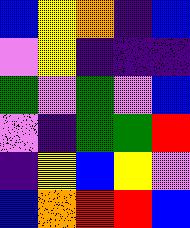[["blue", "yellow", "orange", "indigo", "blue"], ["violet", "yellow", "indigo", "indigo", "indigo"], ["green", "violet", "green", "violet", "blue"], ["violet", "indigo", "green", "green", "red"], ["indigo", "yellow", "blue", "yellow", "violet"], ["blue", "orange", "red", "red", "blue"]]